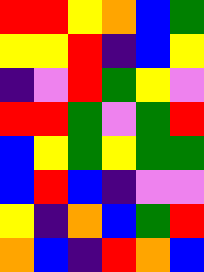[["red", "red", "yellow", "orange", "blue", "green"], ["yellow", "yellow", "red", "indigo", "blue", "yellow"], ["indigo", "violet", "red", "green", "yellow", "violet"], ["red", "red", "green", "violet", "green", "red"], ["blue", "yellow", "green", "yellow", "green", "green"], ["blue", "red", "blue", "indigo", "violet", "violet"], ["yellow", "indigo", "orange", "blue", "green", "red"], ["orange", "blue", "indigo", "red", "orange", "blue"]]